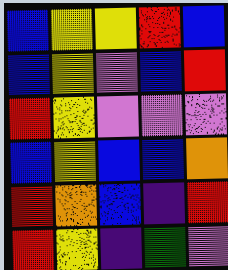[["blue", "yellow", "yellow", "red", "blue"], ["blue", "yellow", "violet", "blue", "red"], ["red", "yellow", "violet", "violet", "violet"], ["blue", "yellow", "blue", "blue", "orange"], ["red", "orange", "blue", "indigo", "red"], ["red", "yellow", "indigo", "green", "violet"]]